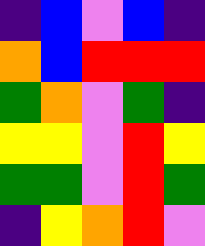[["indigo", "blue", "violet", "blue", "indigo"], ["orange", "blue", "red", "red", "red"], ["green", "orange", "violet", "green", "indigo"], ["yellow", "yellow", "violet", "red", "yellow"], ["green", "green", "violet", "red", "green"], ["indigo", "yellow", "orange", "red", "violet"]]